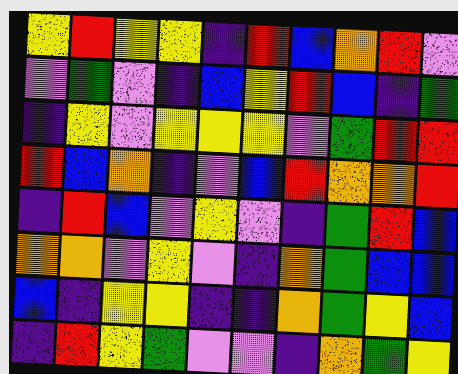[["yellow", "red", "yellow", "yellow", "indigo", "red", "blue", "orange", "red", "violet"], ["violet", "green", "violet", "indigo", "blue", "yellow", "red", "blue", "indigo", "green"], ["indigo", "yellow", "violet", "yellow", "yellow", "yellow", "violet", "green", "red", "red"], ["red", "blue", "orange", "indigo", "violet", "blue", "red", "orange", "orange", "red"], ["indigo", "red", "blue", "violet", "yellow", "violet", "indigo", "green", "red", "blue"], ["orange", "orange", "violet", "yellow", "violet", "indigo", "orange", "green", "blue", "blue"], ["blue", "indigo", "yellow", "yellow", "indigo", "indigo", "orange", "green", "yellow", "blue"], ["indigo", "red", "yellow", "green", "violet", "violet", "indigo", "orange", "green", "yellow"]]